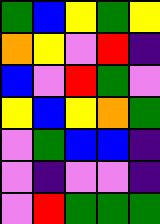[["green", "blue", "yellow", "green", "yellow"], ["orange", "yellow", "violet", "red", "indigo"], ["blue", "violet", "red", "green", "violet"], ["yellow", "blue", "yellow", "orange", "green"], ["violet", "green", "blue", "blue", "indigo"], ["violet", "indigo", "violet", "violet", "indigo"], ["violet", "red", "green", "green", "green"]]